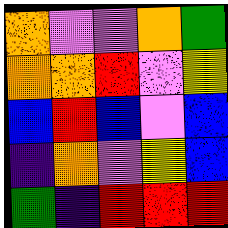[["orange", "violet", "violet", "orange", "green"], ["orange", "orange", "red", "violet", "yellow"], ["blue", "red", "blue", "violet", "blue"], ["indigo", "orange", "violet", "yellow", "blue"], ["green", "indigo", "red", "red", "red"]]